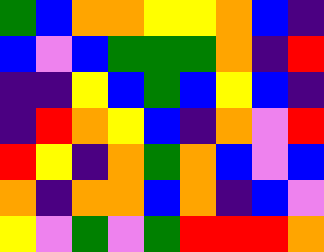[["green", "blue", "orange", "orange", "yellow", "yellow", "orange", "blue", "indigo"], ["blue", "violet", "blue", "green", "green", "green", "orange", "indigo", "red"], ["indigo", "indigo", "yellow", "blue", "green", "blue", "yellow", "blue", "indigo"], ["indigo", "red", "orange", "yellow", "blue", "indigo", "orange", "violet", "red"], ["red", "yellow", "indigo", "orange", "green", "orange", "blue", "violet", "blue"], ["orange", "indigo", "orange", "orange", "blue", "orange", "indigo", "blue", "violet"], ["yellow", "violet", "green", "violet", "green", "red", "red", "red", "orange"]]